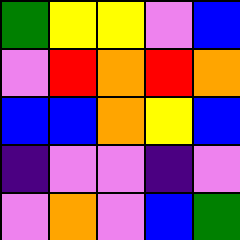[["green", "yellow", "yellow", "violet", "blue"], ["violet", "red", "orange", "red", "orange"], ["blue", "blue", "orange", "yellow", "blue"], ["indigo", "violet", "violet", "indigo", "violet"], ["violet", "orange", "violet", "blue", "green"]]